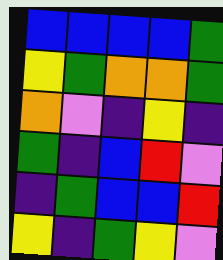[["blue", "blue", "blue", "blue", "green"], ["yellow", "green", "orange", "orange", "green"], ["orange", "violet", "indigo", "yellow", "indigo"], ["green", "indigo", "blue", "red", "violet"], ["indigo", "green", "blue", "blue", "red"], ["yellow", "indigo", "green", "yellow", "violet"]]